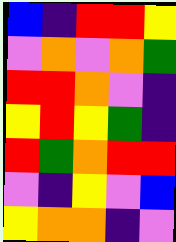[["blue", "indigo", "red", "red", "yellow"], ["violet", "orange", "violet", "orange", "green"], ["red", "red", "orange", "violet", "indigo"], ["yellow", "red", "yellow", "green", "indigo"], ["red", "green", "orange", "red", "red"], ["violet", "indigo", "yellow", "violet", "blue"], ["yellow", "orange", "orange", "indigo", "violet"]]